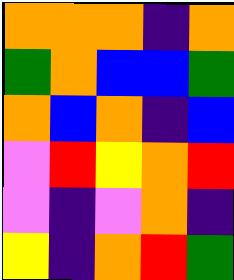[["orange", "orange", "orange", "indigo", "orange"], ["green", "orange", "blue", "blue", "green"], ["orange", "blue", "orange", "indigo", "blue"], ["violet", "red", "yellow", "orange", "red"], ["violet", "indigo", "violet", "orange", "indigo"], ["yellow", "indigo", "orange", "red", "green"]]